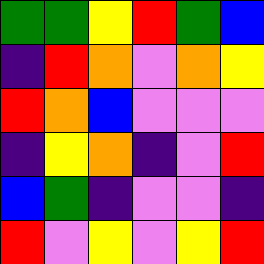[["green", "green", "yellow", "red", "green", "blue"], ["indigo", "red", "orange", "violet", "orange", "yellow"], ["red", "orange", "blue", "violet", "violet", "violet"], ["indigo", "yellow", "orange", "indigo", "violet", "red"], ["blue", "green", "indigo", "violet", "violet", "indigo"], ["red", "violet", "yellow", "violet", "yellow", "red"]]